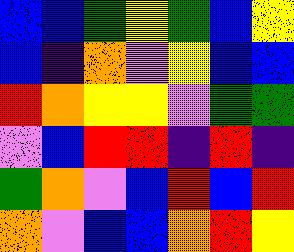[["blue", "blue", "green", "yellow", "green", "blue", "yellow"], ["blue", "indigo", "orange", "violet", "yellow", "blue", "blue"], ["red", "orange", "yellow", "yellow", "violet", "green", "green"], ["violet", "blue", "red", "red", "indigo", "red", "indigo"], ["green", "orange", "violet", "blue", "red", "blue", "red"], ["orange", "violet", "blue", "blue", "orange", "red", "yellow"]]